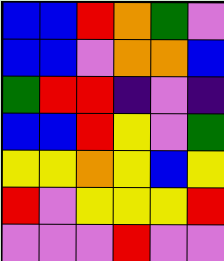[["blue", "blue", "red", "orange", "green", "violet"], ["blue", "blue", "violet", "orange", "orange", "blue"], ["green", "red", "red", "indigo", "violet", "indigo"], ["blue", "blue", "red", "yellow", "violet", "green"], ["yellow", "yellow", "orange", "yellow", "blue", "yellow"], ["red", "violet", "yellow", "yellow", "yellow", "red"], ["violet", "violet", "violet", "red", "violet", "violet"]]